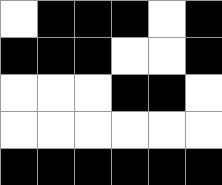[["white", "black", "black", "black", "white", "black"], ["black", "black", "black", "white", "white", "black"], ["white", "white", "white", "black", "black", "white"], ["white", "white", "white", "white", "white", "white"], ["black", "black", "black", "black", "black", "black"]]